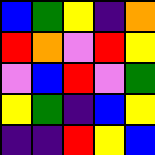[["blue", "green", "yellow", "indigo", "orange"], ["red", "orange", "violet", "red", "yellow"], ["violet", "blue", "red", "violet", "green"], ["yellow", "green", "indigo", "blue", "yellow"], ["indigo", "indigo", "red", "yellow", "blue"]]